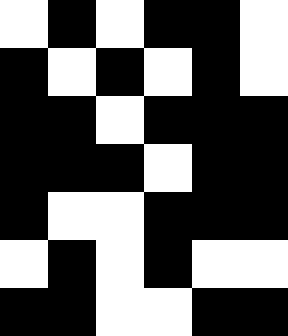[["white", "black", "white", "black", "black", "white"], ["black", "white", "black", "white", "black", "white"], ["black", "black", "white", "black", "black", "black"], ["black", "black", "black", "white", "black", "black"], ["black", "white", "white", "black", "black", "black"], ["white", "black", "white", "black", "white", "white"], ["black", "black", "white", "white", "black", "black"]]